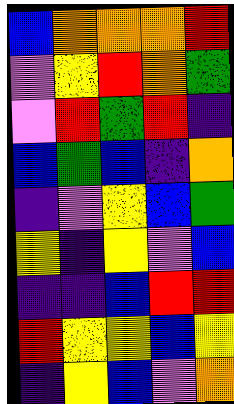[["blue", "orange", "orange", "orange", "red"], ["violet", "yellow", "red", "orange", "green"], ["violet", "red", "green", "red", "indigo"], ["blue", "green", "blue", "indigo", "orange"], ["indigo", "violet", "yellow", "blue", "green"], ["yellow", "indigo", "yellow", "violet", "blue"], ["indigo", "indigo", "blue", "red", "red"], ["red", "yellow", "yellow", "blue", "yellow"], ["indigo", "yellow", "blue", "violet", "orange"]]